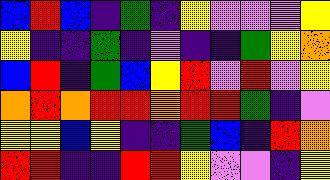[["blue", "red", "blue", "indigo", "green", "indigo", "yellow", "violet", "violet", "violet", "yellow"], ["yellow", "indigo", "indigo", "green", "indigo", "violet", "indigo", "indigo", "green", "yellow", "orange"], ["blue", "red", "indigo", "green", "blue", "yellow", "red", "violet", "red", "violet", "yellow"], ["orange", "red", "orange", "red", "red", "orange", "red", "red", "green", "indigo", "violet"], ["yellow", "yellow", "blue", "yellow", "indigo", "indigo", "green", "blue", "indigo", "red", "orange"], ["red", "red", "indigo", "indigo", "red", "red", "yellow", "violet", "violet", "indigo", "yellow"]]